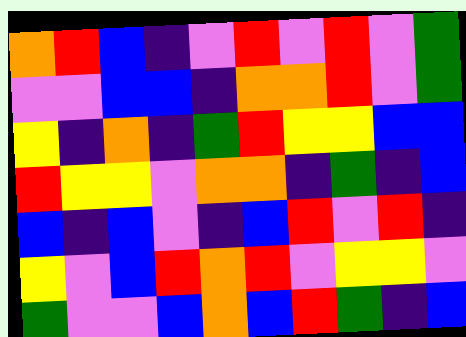[["orange", "red", "blue", "indigo", "violet", "red", "violet", "red", "violet", "green"], ["violet", "violet", "blue", "blue", "indigo", "orange", "orange", "red", "violet", "green"], ["yellow", "indigo", "orange", "indigo", "green", "red", "yellow", "yellow", "blue", "blue"], ["red", "yellow", "yellow", "violet", "orange", "orange", "indigo", "green", "indigo", "blue"], ["blue", "indigo", "blue", "violet", "indigo", "blue", "red", "violet", "red", "indigo"], ["yellow", "violet", "blue", "red", "orange", "red", "violet", "yellow", "yellow", "violet"], ["green", "violet", "violet", "blue", "orange", "blue", "red", "green", "indigo", "blue"]]